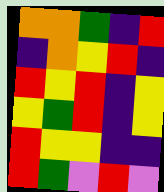[["orange", "orange", "green", "indigo", "red"], ["indigo", "orange", "yellow", "red", "indigo"], ["red", "yellow", "red", "indigo", "yellow"], ["yellow", "green", "red", "indigo", "yellow"], ["red", "yellow", "yellow", "indigo", "indigo"], ["red", "green", "violet", "red", "violet"]]